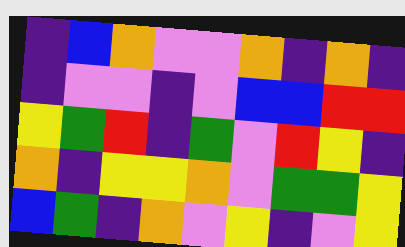[["indigo", "blue", "orange", "violet", "violet", "orange", "indigo", "orange", "indigo"], ["indigo", "violet", "violet", "indigo", "violet", "blue", "blue", "red", "red"], ["yellow", "green", "red", "indigo", "green", "violet", "red", "yellow", "indigo"], ["orange", "indigo", "yellow", "yellow", "orange", "violet", "green", "green", "yellow"], ["blue", "green", "indigo", "orange", "violet", "yellow", "indigo", "violet", "yellow"]]